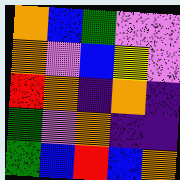[["orange", "blue", "green", "violet", "violet"], ["orange", "violet", "blue", "yellow", "violet"], ["red", "orange", "indigo", "orange", "indigo"], ["green", "violet", "orange", "indigo", "indigo"], ["green", "blue", "red", "blue", "orange"]]